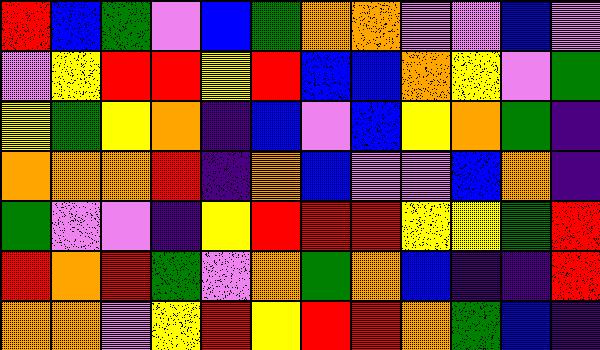[["red", "blue", "green", "violet", "blue", "green", "orange", "orange", "violet", "violet", "blue", "violet"], ["violet", "yellow", "red", "red", "yellow", "red", "blue", "blue", "orange", "yellow", "violet", "green"], ["yellow", "green", "yellow", "orange", "indigo", "blue", "violet", "blue", "yellow", "orange", "green", "indigo"], ["orange", "orange", "orange", "red", "indigo", "orange", "blue", "violet", "violet", "blue", "orange", "indigo"], ["green", "violet", "violet", "indigo", "yellow", "red", "red", "red", "yellow", "yellow", "green", "red"], ["red", "orange", "red", "green", "violet", "orange", "green", "orange", "blue", "indigo", "indigo", "red"], ["orange", "orange", "violet", "yellow", "red", "yellow", "red", "red", "orange", "green", "blue", "indigo"]]